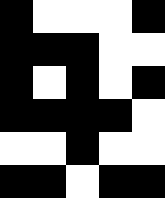[["black", "white", "white", "white", "black"], ["black", "black", "black", "white", "white"], ["black", "white", "black", "white", "black"], ["black", "black", "black", "black", "white"], ["white", "white", "black", "white", "white"], ["black", "black", "white", "black", "black"]]